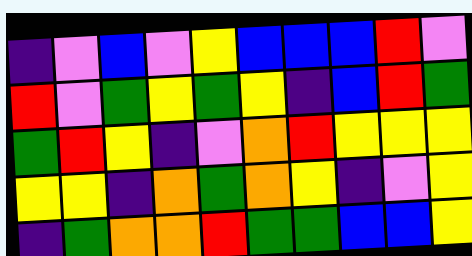[["indigo", "violet", "blue", "violet", "yellow", "blue", "blue", "blue", "red", "violet"], ["red", "violet", "green", "yellow", "green", "yellow", "indigo", "blue", "red", "green"], ["green", "red", "yellow", "indigo", "violet", "orange", "red", "yellow", "yellow", "yellow"], ["yellow", "yellow", "indigo", "orange", "green", "orange", "yellow", "indigo", "violet", "yellow"], ["indigo", "green", "orange", "orange", "red", "green", "green", "blue", "blue", "yellow"]]